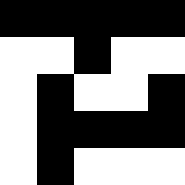[["black", "black", "black", "black", "black"], ["white", "white", "black", "white", "white"], ["white", "black", "white", "white", "black"], ["white", "black", "black", "black", "black"], ["white", "black", "white", "white", "white"]]